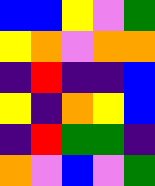[["blue", "blue", "yellow", "violet", "green"], ["yellow", "orange", "violet", "orange", "orange"], ["indigo", "red", "indigo", "indigo", "blue"], ["yellow", "indigo", "orange", "yellow", "blue"], ["indigo", "red", "green", "green", "indigo"], ["orange", "violet", "blue", "violet", "green"]]